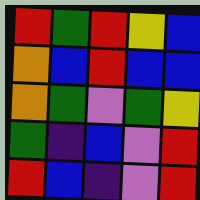[["red", "green", "red", "yellow", "blue"], ["orange", "blue", "red", "blue", "blue"], ["orange", "green", "violet", "green", "yellow"], ["green", "indigo", "blue", "violet", "red"], ["red", "blue", "indigo", "violet", "red"]]